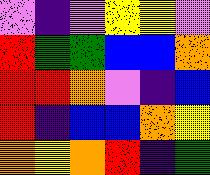[["violet", "indigo", "violet", "yellow", "yellow", "violet"], ["red", "green", "green", "blue", "blue", "orange"], ["red", "red", "orange", "violet", "indigo", "blue"], ["red", "indigo", "blue", "blue", "orange", "yellow"], ["orange", "yellow", "orange", "red", "indigo", "green"]]